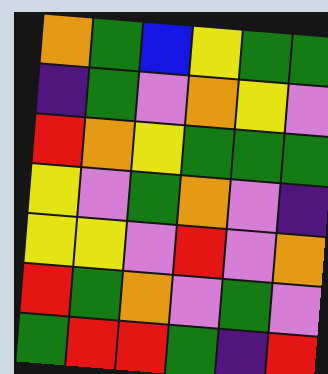[["orange", "green", "blue", "yellow", "green", "green"], ["indigo", "green", "violet", "orange", "yellow", "violet"], ["red", "orange", "yellow", "green", "green", "green"], ["yellow", "violet", "green", "orange", "violet", "indigo"], ["yellow", "yellow", "violet", "red", "violet", "orange"], ["red", "green", "orange", "violet", "green", "violet"], ["green", "red", "red", "green", "indigo", "red"]]